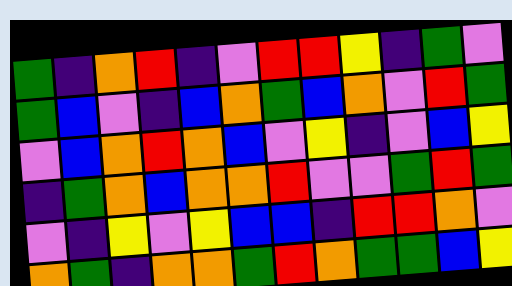[["green", "indigo", "orange", "red", "indigo", "violet", "red", "red", "yellow", "indigo", "green", "violet"], ["green", "blue", "violet", "indigo", "blue", "orange", "green", "blue", "orange", "violet", "red", "green"], ["violet", "blue", "orange", "red", "orange", "blue", "violet", "yellow", "indigo", "violet", "blue", "yellow"], ["indigo", "green", "orange", "blue", "orange", "orange", "red", "violet", "violet", "green", "red", "green"], ["violet", "indigo", "yellow", "violet", "yellow", "blue", "blue", "indigo", "red", "red", "orange", "violet"], ["orange", "green", "indigo", "orange", "orange", "green", "red", "orange", "green", "green", "blue", "yellow"]]